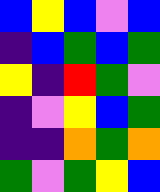[["blue", "yellow", "blue", "violet", "blue"], ["indigo", "blue", "green", "blue", "green"], ["yellow", "indigo", "red", "green", "violet"], ["indigo", "violet", "yellow", "blue", "green"], ["indigo", "indigo", "orange", "green", "orange"], ["green", "violet", "green", "yellow", "blue"]]